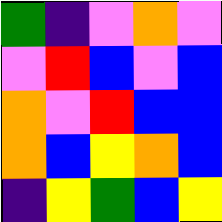[["green", "indigo", "violet", "orange", "violet"], ["violet", "red", "blue", "violet", "blue"], ["orange", "violet", "red", "blue", "blue"], ["orange", "blue", "yellow", "orange", "blue"], ["indigo", "yellow", "green", "blue", "yellow"]]